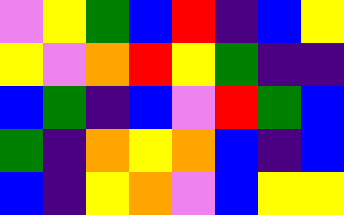[["violet", "yellow", "green", "blue", "red", "indigo", "blue", "yellow"], ["yellow", "violet", "orange", "red", "yellow", "green", "indigo", "indigo"], ["blue", "green", "indigo", "blue", "violet", "red", "green", "blue"], ["green", "indigo", "orange", "yellow", "orange", "blue", "indigo", "blue"], ["blue", "indigo", "yellow", "orange", "violet", "blue", "yellow", "yellow"]]